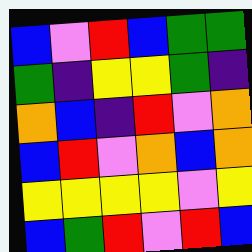[["blue", "violet", "red", "blue", "green", "green"], ["green", "indigo", "yellow", "yellow", "green", "indigo"], ["orange", "blue", "indigo", "red", "violet", "orange"], ["blue", "red", "violet", "orange", "blue", "orange"], ["yellow", "yellow", "yellow", "yellow", "violet", "yellow"], ["blue", "green", "red", "violet", "red", "blue"]]